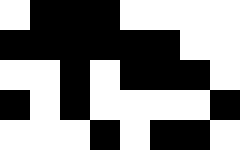[["white", "black", "black", "black", "white", "white", "white", "white"], ["black", "black", "black", "black", "black", "black", "white", "white"], ["white", "white", "black", "white", "black", "black", "black", "white"], ["black", "white", "black", "white", "white", "white", "white", "black"], ["white", "white", "white", "black", "white", "black", "black", "white"]]